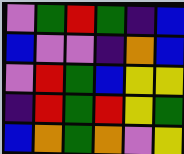[["violet", "green", "red", "green", "indigo", "blue"], ["blue", "violet", "violet", "indigo", "orange", "blue"], ["violet", "red", "green", "blue", "yellow", "yellow"], ["indigo", "red", "green", "red", "yellow", "green"], ["blue", "orange", "green", "orange", "violet", "yellow"]]